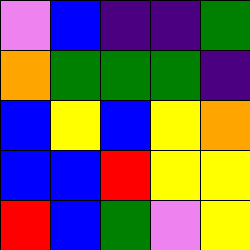[["violet", "blue", "indigo", "indigo", "green"], ["orange", "green", "green", "green", "indigo"], ["blue", "yellow", "blue", "yellow", "orange"], ["blue", "blue", "red", "yellow", "yellow"], ["red", "blue", "green", "violet", "yellow"]]